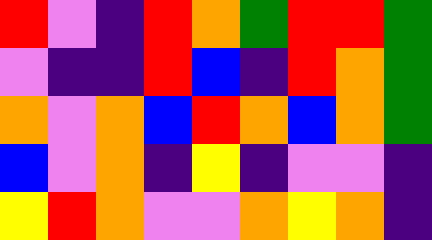[["red", "violet", "indigo", "red", "orange", "green", "red", "red", "green"], ["violet", "indigo", "indigo", "red", "blue", "indigo", "red", "orange", "green"], ["orange", "violet", "orange", "blue", "red", "orange", "blue", "orange", "green"], ["blue", "violet", "orange", "indigo", "yellow", "indigo", "violet", "violet", "indigo"], ["yellow", "red", "orange", "violet", "violet", "orange", "yellow", "orange", "indigo"]]